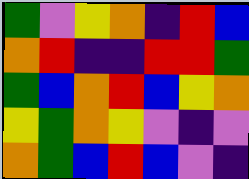[["green", "violet", "yellow", "orange", "indigo", "red", "blue"], ["orange", "red", "indigo", "indigo", "red", "red", "green"], ["green", "blue", "orange", "red", "blue", "yellow", "orange"], ["yellow", "green", "orange", "yellow", "violet", "indigo", "violet"], ["orange", "green", "blue", "red", "blue", "violet", "indigo"]]